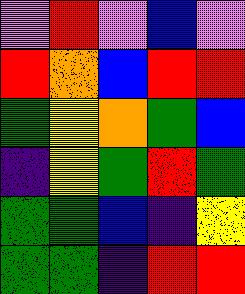[["violet", "red", "violet", "blue", "violet"], ["red", "orange", "blue", "red", "red"], ["green", "yellow", "orange", "green", "blue"], ["indigo", "yellow", "green", "red", "green"], ["green", "green", "blue", "indigo", "yellow"], ["green", "green", "indigo", "red", "red"]]